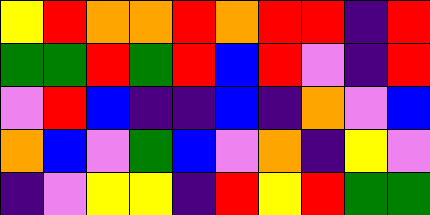[["yellow", "red", "orange", "orange", "red", "orange", "red", "red", "indigo", "red"], ["green", "green", "red", "green", "red", "blue", "red", "violet", "indigo", "red"], ["violet", "red", "blue", "indigo", "indigo", "blue", "indigo", "orange", "violet", "blue"], ["orange", "blue", "violet", "green", "blue", "violet", "orange", "indigo", "yellow", "violet"], ["indigo", "violet", "yellow", "yellow", "indigo", "red", "yellow", "red", "green", "green"]]